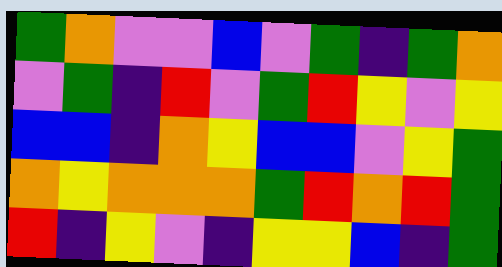[["green", "orange", "violet", "violet", "blue", "violet", "green", "indigo", "green", "orange"], ["violet", "green", "indigo", "red", "violet", "green", "red", "yellow", "violet", "yellow"], ["blue", "blue", "indigo", "orange", "yellow", "blue", "blue", "violet", "yellow", "green"], ["orange", "yellow", "orange", "orange", "orange", "green", "red", "orange", "red", "green"], ["red", "indigo", "yellow", "violet", "indigo", "yellow", "yellow", "blue", "indigo", "green"]]